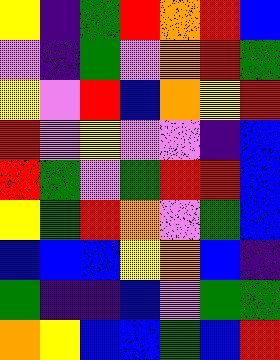[["yellow", "indigo", "green", "red", "orange", "red", "blue"], ["violet", "indigo", "green", "violet", "orange", "red", "green"], ["yellow", "violet", "red", "blue", "orange", "yellow", "red"], ["red", "violet", "yellow", "violet", "violet", "indigo", "blue"], ["red", "green", "violet", "green", "red", "red", "blue"], ["yellow", "green", "red", "orange", "violet", "green", "blue"], ["blue", "blue", "blue", "yellow", "orange", "blue", "indigo"], ["green", "indigo", "indigo", "blue", "violet", "green", "green"], ["orange", "yellow", "blue", "blue", "green", "blue", "red"]]